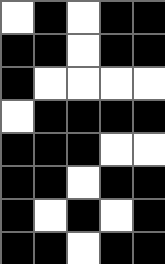[["white", "black", "white", "black", "black"], ["black", "black", "white", "black", "black"], ["black", "white", "white", "white", "white"], ["white", "black", "black", "black", "black"], ["black", "black", "black", "white", "white"], ["black", "black", "white", "black", "black"], ["black", "white", "black", "white", "black"], ["black", "black", "white", "black", "black"]]